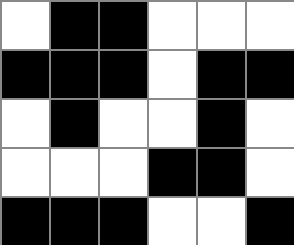[["white", "black", "black", "white", "white", "white"], ["black", "black", "black", "white", "black", "black"], ["white", "black", "white", "white", "black", "white"], ["white", "white", "white", "black", "black", "white"], ["black", "black", "black", "white", "white", "black"]]